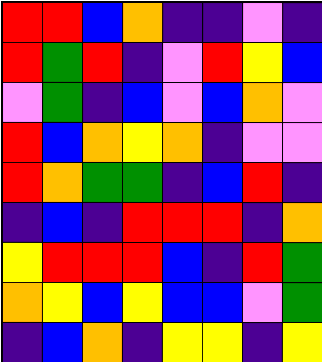[["red", "red", "blue", "orange", "indigo", "indigo", "violet", "indigo"], ["red", "green", "red", "indigo", "violet", "red", "yellow", "blue"], ["violet", "green", "indigo", "blue", "violet", "blue", "orange", "violet"], ["red", "blue", "orange", "yellow", "orange", "indigo", "violet", "violet"], ["red", "orange", "green", "green", "indigo", "blue", "red", "indigo"], ["indigo", "blue", "indigo", "red", "red", "red", "indigo", "orange"], ["yellow", "red", "red", "red", "blue", "indigo", "red", "green"], ["orange", "yellow", "blue", "yellow", "blue", "blue", "violet", "green"], ["indigo", "blue", "orange", "indigo", "yellow", "yellow", "indigo", "yellow"]]